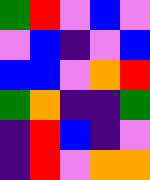[["green", "red", "violet", "blue", "violet"], ["violet", "blue", "indigo", "violet", "blue"], ["blue", "blue", "violet", "orange", "red"], ["green", "orange", "indigo", "indigo", "green"], ["indigo", "red", "blue", "indigo", "violet"], ["indigo", "red", "violet", "orange", "orange"]]